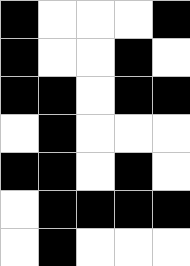[["black", "white", "white", "white", "black"], ["black", "white", "white", "black", "white"], ["black", "black", "white", "black", "black"], ["white", "black", "white", "white", "white"], ["black", "black", "white", "black", "white"], ["white", "black", "black", "black", "black"], ["white", "black", "white", "white", "white"]]